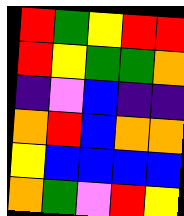[["red", "green", "yellow", "red", "red"], ["red", "yellow", "green", "green", "orange"], ["indigo", "violet", "blue", "indigo", "indigo"], ["orange", "red", "blue", "orange", "orange"], ["yellow", "blue", "blue", "blue", "blue"], ["orange", "green", "violet", "red", "yellow"]]